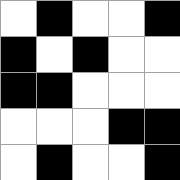[["white", "black", "white", "white", "black"], ["black", "white", "black", "white", "white"], ["black", "black", "white", "white", "white"], ["white", "white", "white", "black", "black"], ["white", "black", "white", "white", "black"]]